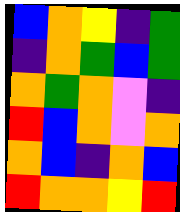[["blue", "orange", "yellow", "indigo", "green"], ["indigo", "orange", "green", "blue", "green"], ["orange", "green", "orange", "violet", "indigo"], ["red", "blue", "orange", "violet", "orange"], ["orange", "blue", "indigo", "orange", "blue"], ["red", "orange", "orange", "yellow", "red"]]